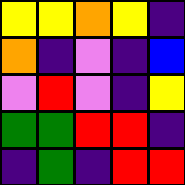[["yellow", "yellow", "orange", "yellow", "indigo"], ["orange", "indigo", "violet", "indigo", "blue"], ["violet", "red", "violet", "indigo", "yellow"], ["green", "green", "red", "red", "indigo"], ["indigo", "green", "indigo", "red", "red"]]